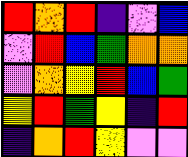[["red", "orange", "red", "indigo", "violet", "blue"], ["violet", "red", "blue", "green", "orange", "orange"], ["violet", "orange", "yellow", "red", "blue", "green"], ["yellow", "red", "green", "yellow", "indigo", "red"], ["indigo", "orange", "red", "yellow", "violet", "violet"]]